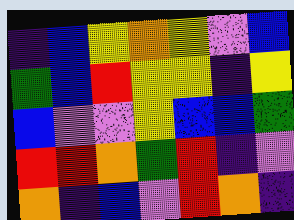[["indigo", "blue", "yellow", "orange", "yellow", "violet", "blue"], ["green", "blue", "red", "yellow", "yellow", "indigo", "yellow"], ["blue", "violet", "violet", "yellow", "blue", "blue", "green"], ["red", "red", "orange", "green", "red", "indigo", "violet"], ["orange", "indigo", "blue", "violet", "red", "orange", "indigo"]]